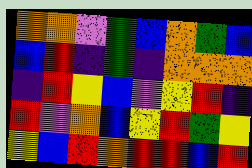[["orange", "orange", "violet", "green", "blue", "orange", "green", "blue"], ["blue", "red", "indigo", "green", "indigo", "orange", "orange", "orange"], ["indigo", "red", "yellow", "blue", "violet", "yellow", "red", "indigo"], ["red", "violet", "orange", "blue", "yellow", "red", "green", "yellow"], ["yellow", "blue", "red", "orange", "red", "red", "blue", "red"]]